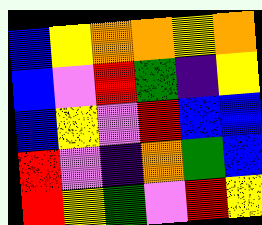[["blue", "yellow", "orange", "orange", "yellow", "orange"], ["blue", "violet", "red", "green", "indigo", "yellow"], ["blue", "yellow", "violet", "red", "blue", "blue"], ["red", "violet", "indigo", "orange", "green", "blue"], ["red", "yellow", "green", "violet", "red", "yellow"]]